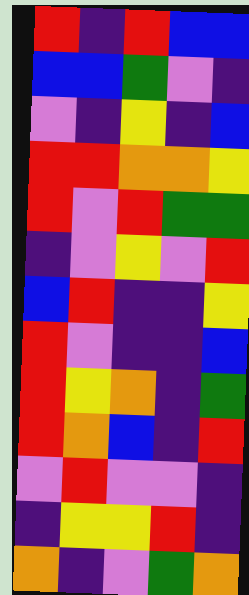[["red", "indigo", "red", "blue", "blue"], ["blue", "blue", "green", "violet", "indigo"], ["violet", "indigo", "yellow", "indigo", "blue"], ["red", "red", "orange", "orange", "yellow"], ["red", "violet", "red", "green", "green"], ["indigo", "violet", "yellow", "violet", "red"], ["blue", "red", "indigo", "indigo", "yellow"], ["red", "violet", "indigo", "indigo", "blue"], ["red", "yellow", "orange", "indigo", "green"], ["red", "orange", "blue", "indigo", "red"], ["violet", "red", "violet", "violet", "indigo"], ["indigo", "yellow", "yellow", "red", "indigo"], ["orange", "indigo", "violet", "green", "orange"]]